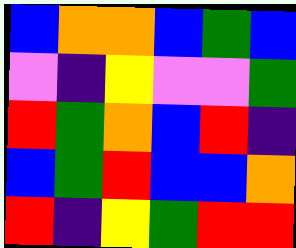[["blue", "orange", "orange", "blue", "green", "blue"], ["violet", "indigo", "yellow", "violet", "violet", "green"], ["red", "green", "orange", "blue", "red", "indigo"], ["blue", "green", "red", "blue", "blue", "orange"], ["red", "indigo", "yellow", "green", "red", "red"]]